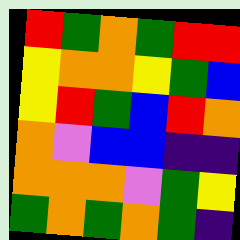[["red", "green", "orange", "green", "red", "red"], ["yellow", "orange", "orange", "yellow", "green", "blue"], ["yellow", "red", "green", "blue", "red", "orange"], ["orange", "violet", "blue", "blue", "indigo", "indigo"], ["orange", "orange", "orange", "violet", "green", "yellow"], ["green", "orange", "green", "orange", "green", "indigo"]]